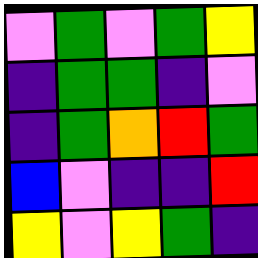[["violet", "green", "violet", "green", "yellow"], ["indigo", "green", "green", "indigo", "violet"], ["indigo", "green", "orange", "red", "green"], ["blue", "violet", "indigo", "indigo", "red"], ["yellow", "violet", "yellow", "green", "indigo"]]